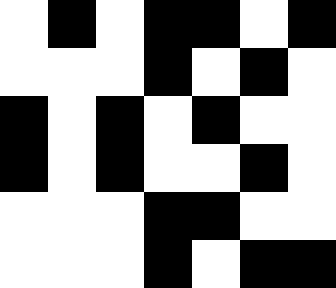[["white", "black", "white", "black", "black", "white", "black"], ["white", "white", "white", "black", "white", "black", "white"], ["black", "white", "black", "white", "black", "white", "white"], ["black", "white", "black", "white", "white", "black", "white"], ["white", "white", "white", "black", "black", "white", "white"], ["white", "white", "white", "black", "white", "black", "black"]]